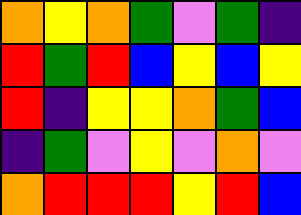[["orange", "yellow", "orange", "green", "violet", "green", "indigo"], ["red", "green", "red", "blue", "yellow", "blue", "yellow"], ["red", "indigo", "yellow", "yellow", "orange", "green", "blue"], ["indigo", "green", "violet", "yellow", "violet", "orange", "violet"], ["orange", "red", "red", "red", "yellow", "red", "blue"]]